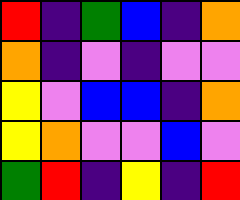[["red", "indigo", "green", "blue", "indigo", "orange"], ["orange", "indigo", "violet", "indigo", "violet", "violet"], ["yellow", "violet", "blue", "blue", "indigo", "orange"], ["yellow", "orange", "violet", "violet", "blue", "violet"], ["green", "red", "indigo", "yellow", "indigo", "red"]]